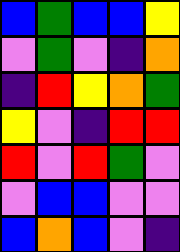[["blue", "green", "blue", "blue", "yellow"], ["violet", "green", "violet", "indigo", "orange"], ["indigo", "red", "yellow", "orange", "green"], ["yellow", "violet", "indigo", "red", "red"], ["red", "violet", "red", "green", "violet"], ["violet", "blue", "blue", "violet", "violet"], ["blue", "orange", "blue", "violet", "indigo"]]